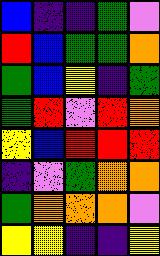[["blue", "indigo", "indigo", "green", "violet"], ["red", "blue", "green", "green", "orange"], ["green", "blue", "yellow", "indigo", "green"], ["green", "red", "violet", "red", "orange"], ["yellow", "blue", "red", "red", "red"], ["indigo", "violet", "green", "orange", "orange"], ["green", "orange", "orange", "orange", "violet"], ["yellow", "yellow", "indigo", "indigo", "yellow"]]